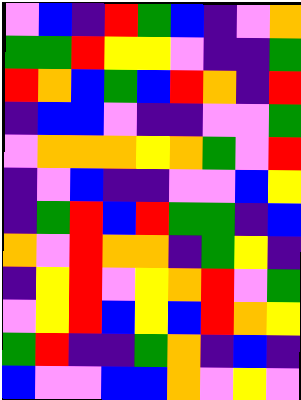[["violet", "blue", "indigo", "red", "green", "blue", "indigo", "violet", "orange"], ["green", "green", "red", "yellow", "yellow", "violet", "indigo", "indigo", "green"], ["red", "orange", "blue", "green", "blue", "red", "orange", "indigo", "red"], ["indigo", "blue", "blue", "violet", "indigo", "indigo", "violet", "violet", "green"], ["violet", "orange", "orange", "orange", "yellow", "orange", "green", "violet", "red"], ["indigo", "violet", "blue", "indigo", "indigo", "violet", "violet", "blue", "yellow"], ["indigo", "green", "red", "blue", "red", "green", "green", "indigo", "blue"], ["orange", "violet", "red", "orange", "orange", "indigo", "green", "yellow", "indigo"], ["indigo", "yellow", "red", "violet", "yellow", "orange", "red", "violet", "green"], ["violet", "yellow", "red", "blue", "yellow", "blue", "red", "orange", "yellow"], ["green", "red", "indigo", "indigo", "green", "orange", "indigo", "blue", "indigo"], ["blue", "violet", "violet", "blue", "blue", "orange", "violet", "yellow", "violet"]]